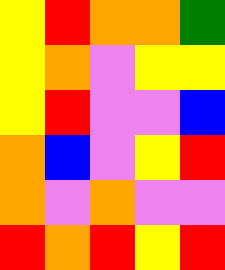[["yellow", "red", "orange", "orange", "green"], ["yellow", "orange", "violet", "yellow", "yellow"], ["yellow", "red", "violet", "violet", "blue"], ["orange", "blue", "violet", "yellow", "red"], ["orange", "violet", "orange", "violet", "violet"], ["red", "orange", "red", "yellow", "red"]]